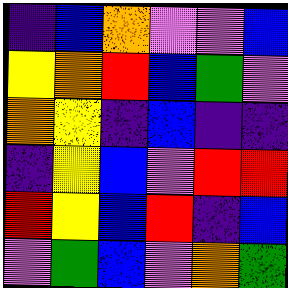[["indigo", "blue", "orange", "violet", "violet", "blue"], ["yellow", "orange", "red", "blue", "green", "violet"], ["orange", "yellow", "indigo", "blue", "indigo", "indigo"], ["indigo", "yellow", "blue", "violet", "red", "red"], ["red", "yellow", "blue", "red", "indigo", "blue"], ["violet", "green", "blue", "violet", "orange", "green"]]